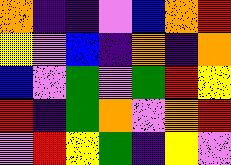[["orange", "indigo", "indigo", "violet", "blue", "orange", "red"], ["yellow", "violet", "blue", "indigo", "orange", "indigo", "orange"], ["blue", "violet", "green", "violet", "green", "red", "yellow"], ["red", "indigo", "green", "orange", "violet", "orange", "red"], ["violet", "red", "yellow", "green", "indigo", "yellow", "violet"]]